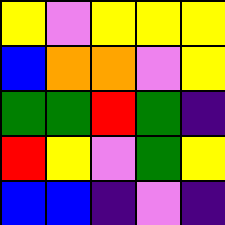[["yellow", "violet", "yellow", "yellow", "yellow"], ["blue", "orange", "orange", "violet", "yellow"], ["green", "green", "red", "green", "indigo"], ["red", "yellow", "violet", "green", "yellow"], ["blue", "blue", "indigo", "violet", "indigo"]]